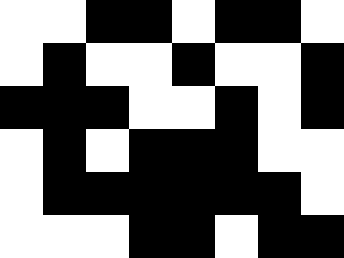[["white", "white", "black", "black", "white", "black", "black", "white"], ["white", "black", "white", "white", "black", "white", "white", "black"], ["black", "black", "black", "white", "white", "black", "white", "black"], ["white", "black", "white", "black", "black", "black", "white", "white"], ["white", "black", "black", "black", "black", "black", "black", "white"], ["white", "white", "white", "black", "black", "white", "black", "black"]]